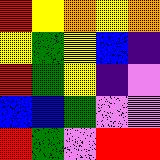[["red", "yellow", "orange", "yellow", "orange"], ["yellow", "green", "yellow", "blue", "indigo"], ["red", "green", "yellow", "indigo", "violet"], ["blue", "blue", "green", "violet", "violet"], ["red", "green", "violet", "red", "red"]]